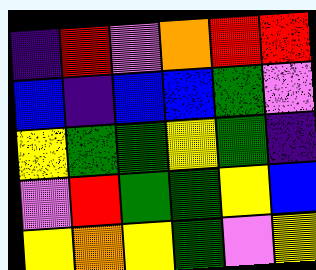[["indigo", "red", "violet", "orange", "red", "red"], ["blue", "indigo", "blue", "blue", "green", "violet"], ["yellow", "green", "green", "yellow", "green", "indigo"], ["violet", "red", "green", "green", "yellow", "blue"], ["yellow", "orange", "yellow", "green", "violet", "yellow"]]